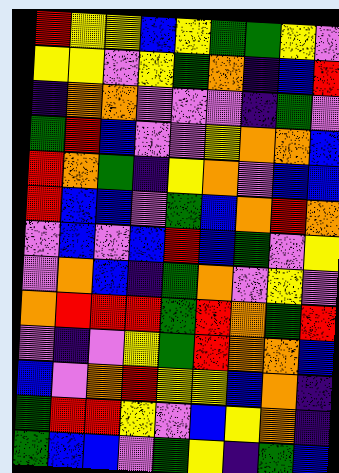[["red", "yellow", "yellow", "blue", "yellow", "green", "green", "yellow", "violet"], ["yellow", "yellow", "violet", "yellow", "green", "orange", "indigo", "blue", "red"], ["indigo", "orange", "orange", "violet", "violet", "violet", "indigo", "green", "violet"], ["green", "red", "blue", "violet", "violet", "yellow", "orange", "orange", "blue"], ["red", "orange", "green", "indigo", "yellow", "orange", "violet", "blue", "blue"], ["red", "blue", "blue", "violet", "green", "blue", "orange", "red", "orange"], ["violet", "blue", "violet", "blue", "red", "blue", "green", "violet", "yellow"], ["violet", "orange", "blue", "indigo", "green", "orange", "violet", "yellow", "violet"], ["orange", "red", "red", "red", "green", "red", "orange", "green", "red"], ["violet", "indigo", "violet", "yellow", "green", "red", "orange", "orange", "blue"], ["blue", "violet", "orange", "red", "yellow", "yellow", "blue", "orange", "indigo"], ["green", "red", "red", "yellow", "violet", "blue", "yellow", "orange", "indigo"], ["green", "blue", "blue", "violet", "green", "yellow", "indigo", "green", "blue"]]